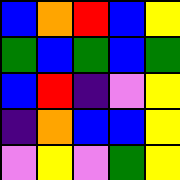[["blue", "orange", "red", "blue", "yellow"], ["green", "blue", "green", "blue", "green"], ["blue", "red", "indigo", "violet", "yellow"], ["indigo", "orange", "blue", "blue", "yellow"], ["violet", "yellow", "violet", "green", "yellow"]]